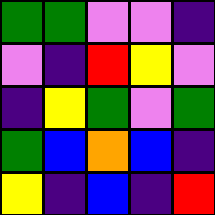[["green", "green", "violet", "violet", "indigo"], ["violet", "indigo", "red", "yellow", "violet"], ["indigo", "yellow", "green", "violet", "green"], ["green", "blue", "orange", "blue", "indigo"], ["yellow", "indigo", "blue", "indigo", "red"]]